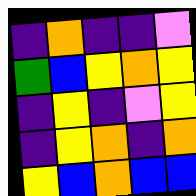[["indigo", "orange", "indigo", "indigo", "violet"], ["green", "blue", "yellow", "orange", "yellow"], ["indigo", "yellow", "indigo", "violet", "yellow"], ["indigo", "yellow", "orange", "indigo", "orange"], ["yellow", "blue", "orange", "blue", "blue"]]